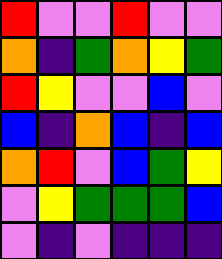[["red", "violet", "violet", "red", "violet", "violet"], ["orange", "indigo", "green", "orange", "yellow", "green"], ["red", "yellow", "violet", "violet", "blue", "violet"], ["blue", "indigo", "orange", "blue", "indigo", "blue"], ["orange", "red", "violet", "blue", "green", "yellow"], ["violet", "yellow", "green", "green", "green", "blue"], ["violet", "indigo", "violet", "indigo", "indigo", "indigo"]]